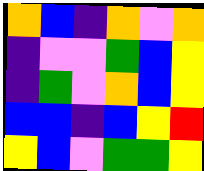[["orange", "blue", "indigo", "orange", "violet", "orange"], ["indigo", "violet", "violet", "green", "blue", "yellow"], ["indigo", "green", "violet", "orange", "blue", "yellow"], ["blue", "blue", "indigo", "blue", "yellow", "red"], ["yellow", "blue", "violet", "green", "green", "yellow"]]